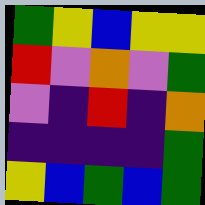[["green", "yellow", "blue", "yellow", "yellow"], ["red", "violet", "orange", "violet", "green"], ["violet", "indigo", "red", "indigo", "orange"], ["indigo", "indigo", "indigo", "indigo", "green"], ["yellow", "blue", "green", "blue", "green"]]